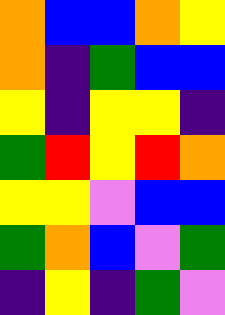[["orange", "blue", "blue", "orange", "yellow"], ["orange", "indigo", "green", "blue", "blue"], ["yellow", "indigo", "yellow", "yellow", "indigo"], ["green", "red", "yellow", "red", "orange"], ["yellow", "yellow", "violet", "blue", "blue"], ["green", "orange", "blue", "violet", "green"], ["indigo", "yellow", "indigo", "green", "violet"]]